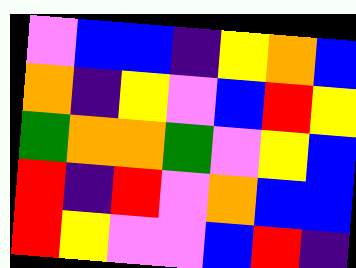[["violet", "blue", "blue", "indigo", "yellow", "orange", "blue"], ["orange", "indigo", "yellow", "violet", "blue", "red", "yellow"], ["green", "orange", "orange", "green", "violet", "yellow", "blue"], ["red", "indigo", "red", "violet", "orange", "blue", "blue"], ["red", "yellow", "violet", "violet", "blue", "red", "indigo"]]